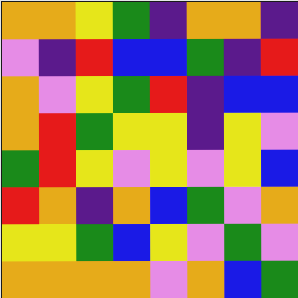[["orange", "orange", "yellow", "green", "indigo", "orange", "orange", "indigo"], ["violet", "indigo", "red", "blue", "blue", "green", "indigo", "red"], ["orange", "violet", "yellow", "green", "red", "indigo", "blue", "blue"], ["orange", "red", "green", "yellow", "yellow", "indigo", "yellow", "violet"], ["green", "red", "yellow", "violet", "yellow", "violet", "yellow", "blue"], ["red", "orange", "indigo", "orange", "blue", "green", "violet", "orange"], ["yellow", "yellow", "green", "blue", "yellow", "violet", "green", "violet"], ["orange", "orange", "orange", "orange", "violet", "orange", "blue", "green"]]